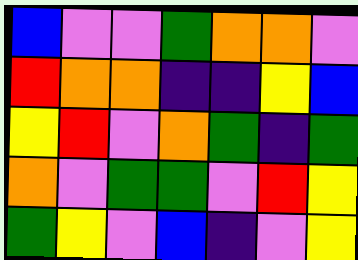[["blue", "violet", "violet", "green", "orange", "orange", "violet"], ["red", "orange", "orange", "indigo", "indigo", "yellow", "blue"], ["yellow", "red", "violet", "orange", "green", "indigo", "green"], ["orange", "violet", "green", "green", "violet", "red", "yellow"], ["green", "yellow", "violet", "blue", "indigo", "violet", "yellow"]]